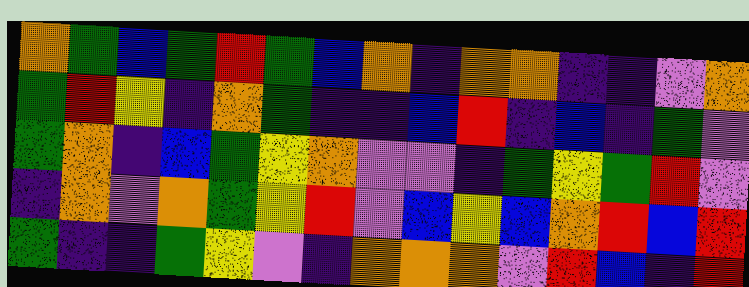[["orange", "green", "blue", "green", "red", "green", "blue", "orange", "indigo", "orange", "orange", "indigo", "indigo", "violet", "orange"], ["green", "red", "yellow", "indigo", "orange", "green", "indigo", "indigo", "blue", "red", "indigo", "blue", "indigo", "green", "violet"], ["green", "orange", "indigo", "blue", "green", "yellow", "orange", "violet", "violet", "indigo", "green", "yellow", "green", "red", "violet"], ["indigo", "orange", "violet", "orange", "green", "yellow", "red", "violet", "blue", "yellow", "blue", "orange", "red", "blue", "red"], ["green", "indigo", "indigo", "green", "yellow", "violet", "indigo", "orange", "orange", "orange", "violet", "red", "blue", "indigo", "red"]]